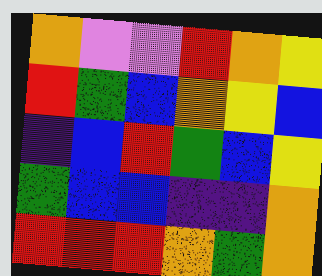[["orange", "violet", "violet", "red", "orange", "yellow"], ["red", "green", "blue", "orange", "yellow", "blue"], ["indigo", "blue", "red", "green", "blue", "yellow"], ["green", "blue", "blue", "indigo", "indigo", "orange"], ["red", "red", "red", "orange", "green", "orange"]]